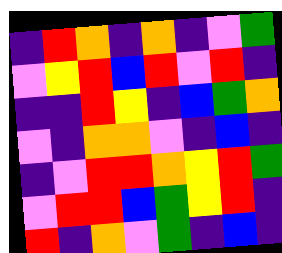[["indigo", "red", "orange", "indigo", "orange", "indigo", "violet", "green"], ["violet", "yellow", "red", "blue", "red", "violet", "red", "indigo"], ["indigo", "indigo", "red", "yellow", "indigo", "blue", "green", "orange"], ["violet", "indigo", "orange", "orange", "violet", "indigo", "blue", "indigo"], ["indigo", "violet", "red", "red", "orange", "yellow", "red", "green"], ["violet", "red", "red", "blue", "green", "yellow", "red", "indigo"], ["red", "indigo", "orange", "violet", "green", "indigo", "blue", "indigo"]]